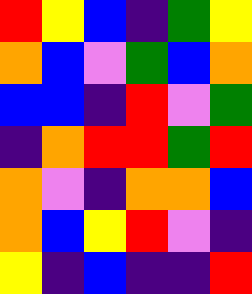[["red", "yellow", "blue", "indigo", "green", "yellow"], ["orange", "blue", "violet", "green", "blue", "orange"], ["blue", "blue", "indigo", "red", "violet", "green"], ["indigo", "orange", "red", "red", "green", "red"], ["orange", "violet", "indigo", "orange", "orange", "blue"], ["orange", "blue", "yellow", "red", "violet", "indigo"], ["yellow", "indigo", "blue", "indigo", "indigo", "red"]]